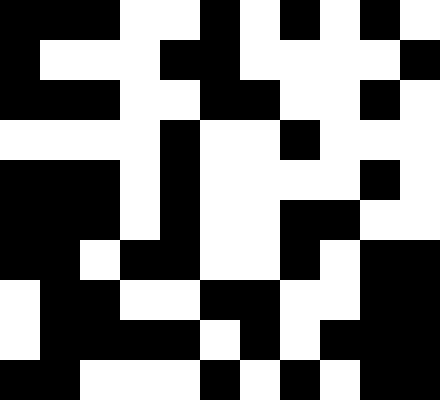[["black", "black", "black", "white", "white", "black", "white", "black", "white", "black", "white"], ["black", "white", "white", "white", "black", "black", "white", "white", "white", "white", "black"], ["black", "black", "black", "white", "white", "black", "black", "white", "white", "black", "white"], ["white", "white", "white", "white", "black", "white", "white", "black", "white", "white", "white"], ["black", "black", "black", "white", "black", "white", "white", "white", "white", "black", "white"], ["black", "black", "black", "white", "black", "white", "white", "black", "black", "white", "white"], ["black", "black", "white", "black", "black", "white", "white", "black", "white", "black", "black"], ["white", "black", "black", "white", "white", "black", "black", "white", "white", "black", "black"], ["white", "black", "black", "black", "black", "white", "black", "white", "black", "black", "black"], ["black", "black", "white", "white", "white", "black", "white", "black", "white", "black", "black"]]